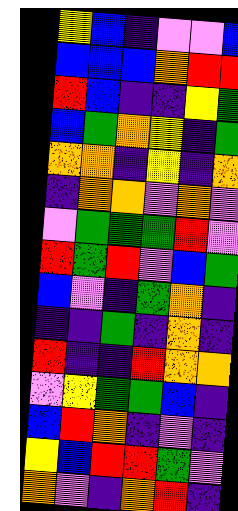[["yellow", "blue", "indigo", "violet", "violet", "blue"], ["blue", "blue", "blue", "orange", "red", "red"], ["red", "blue", "indigo", "indigo", "yellow", "green"], ["blue", "green", "orange", "yellow", "indigo", "green"], ["orange", "orange", "indigo", "yellow", "indigo", "orange"], ["indigo", "orange", "orange", "violet", "orange", "violet"], ["violet", "green", "green", "green", "red", "violet"], ["red", "green", "red", "violet", "blue", "green"], ["blue", "violet", "indigo", "green", "orange", "indigo"], ["indigo", "indigo", "green", "indigo", "orange", "indigo"], ["red", "indigo", "indigo", "red", "orange", "orange"], ["violet", "yellow", "green", "green", "blue", "indigo"], ["blue", "red", "orange", "indigo", "violet", "indigo"], ["yellow", "blue", "red", "red", "green", "violet"], ["orange", "violet", "indigo", "orange", "red", "indigo"]]